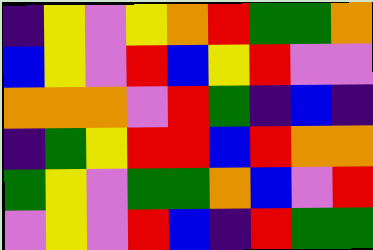[["indigo", "yellow", "violet", "yellow", "orange", "red", "green", "green", "orange"], ["blue", "yellow", "violet", "red", "blue", "yellow", "red", "violet", "violet"], ["orange", "orange", "orange", "violet", "red", "green", "indigo", "blue", "indigo"], ["indigo", "green", "yellow", "red", "red", "blue", "red", "orange", "orange"], ["green", "yellow", "violet", "green", "green", "orange", "blue", "violet", "red"], ["violet", "yellow", "violet", "red", "blue", "indigo", "red", "green", "green"]]